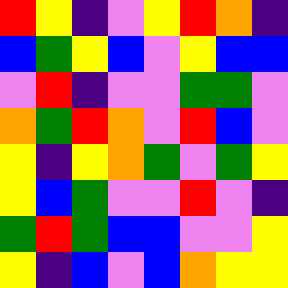[["red", "yellow", "indigo", "violet", "yellow", "red", "orange", "indigo"], ["blue", "green", "yellow", "blue", "violet", "yellow", "blue", "blue"], ["violet", "red", "indigo", "violet", "violet", "green", "green", "violet"], ["orange", "green", "red", "orange", "violet", "red", "blue", "violet"], ["yellow", "indigo", "yellow", "orange", "green", "violet", "green", "yellow"], ["yellow", "blue", "green", "violet", "violet", "red", "violet", "indigo"], ["green", "red", "green", "blue", "blue", "violet", "violet", "yellow"], ["yellow", "indigo", "blue", "violet", "blue", "orange", "yellow", "yellow"]]